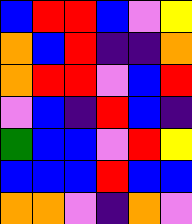[["blue", "red", "red", "blue", "violet", "yellow"], ["orange", "blue", "red", "indigo", "indigo", "orange"], ["orange", "red", "red", "violet", "blue", "red"], ["violet", "blue", "indigo", "red", "blue", "indigo"], ["green", "blue", "blue", "violet", "red", "yellow"], ["blue", "blue", "blue", "red", "blue", "blue"], ["orange", "orange", "violet", "indigo", "orange", "violet"]]